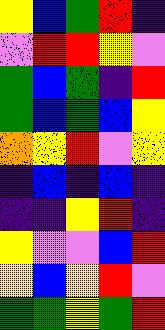[["yellow", "blue", "green", "red", "indigo"], ["violet", "red", "red", "yellow", "violet"], ["green", "blue", "green", "indigo", "red"], ["green", "blue", "green", "blue", "yellow"], ["orange", "yellow", "red", "violet", "yellow"], ["indigo", "blue", "indigo", "blue", "indigo"], ["indigo", "indigo", "yellow", "red", "indigo"], ["yellow", "violet", "violet", "blue", "red"], ["yellow", "blue", "yellow", "red", "violet"], ["green", "green", "yellow", "green", "red"]]